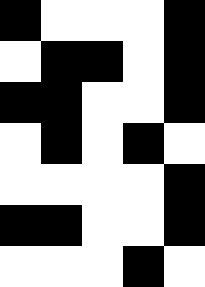[["black", "white", "white", "white", "black"], ["white", "black", "black", "white", "black"], ["black", "black", "white", "white", "black"], ["white", "black", "white", "black", "white"], ["white", "white", "white", "white", "black"], ["black", "black", "white", "white", "black"], ["white", "white", "white", "black", "white"]]